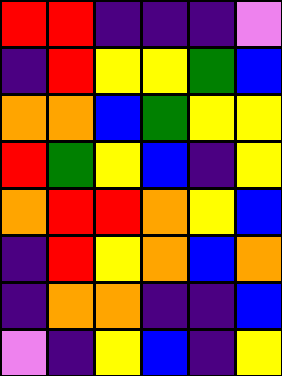[["red", "red", "indigo", "indigo", "indigo", "violet"], ["indigo", "red", "yellow", "yellow", "green", "blue"], ["orange", "orange", "blue", "green", "yellow", "yellow"], ["red", "green", "yellow", "blue", "indigo", "yellow"], ["orange", "red", "red", "orange", "yellow", "blue"], ["indigo", "red", "yellow", "orange", "blue", "orange"], ["indigo", "orange", "orange", "indigo", "indigo", "blue"], ["violet", "indigo", "yellow", "blue", "indigo", "yellow"]]